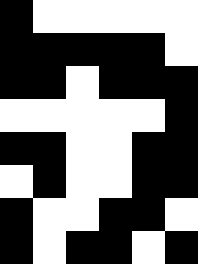[["black", "white", "white", "white", "white", "white"], ["black", "black", "black", "black", "black", "white"], ["black", "black", "white", "black", "black", "black"], ["white", "white", "white", "white", "white", "black"], ["black", "black", "white", "white", "black", "black"], ["white", "black", "white", "white", "black", "black"], ["black", "white", "white", "black", "black", "white"], ["black", "white", "black", "black", "white", "black"]]